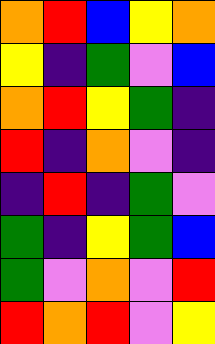[["orange", "red", "blue", "yellow", "orange"], ["yellow", "indigo", "green", "violet", "blue"], ["orange", "red", "yellow", "green", "indigo"], ["red", "indigo", "orange", "violet", "indigo"], ["indigo", "red", "indigo", "green", "violet"], ["green", "indigo", "yellow", "green", "blue"], ["green", "violet", "orange", "violet", "red"], ["red", "orange", "red", "violet", "yellow"]]